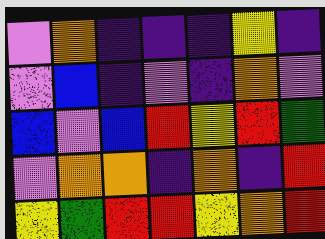[["violet", "orange", "indigo", "indigo", "indigo", "yellow", "indigo"], ["violet", "blue", "indigo", "violet", "indigo", "orange", "violet"], ["blue", "violet", "blue", "red", "yellow", "red", "green"], ["violet", "orange", "orange", "indigo", "orange", "indigo", "red"], ["yellow", "green", "red", "red", "yellow", "orange", "red"]]